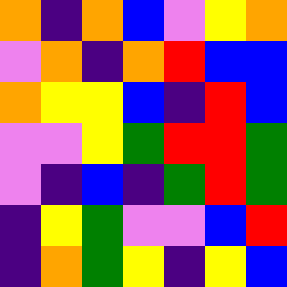[["orange", "indigo", "orange", "blue", "violet", "yellow", "orange"], ["violet", "orange", "indigo", "orange", "red", "blue", "blue"], ["orange", "yellow", "yellow", "blue", "indigo", "red", "blue"], ["violet", "violet", "yellow", "green", "red", "red", "green"], ["violet", "indigo", "blue", "indigo", "green", "red", "green"], ["indigo", "yellow", "green", "violet", "violet", "blue", "red"], ["indigo", "orange", "green", "yellow", "indigo", "yellow", "blue"]]